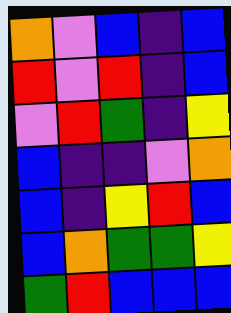[["orange", "violet", "blue", "indigo", "blue"], ["red", "violet", "red", "indigo", "blue"], ["violet", "red", "green", "indigo", "yellow"], ["blue", "indigo", "indigo", "violet", "orange"], ["blue", "indigo", "yellow", "red", "blue"], ["blue", "orange", "green", "green", "yellow"], ["green", "red", "blue", "blue", "blue"]]